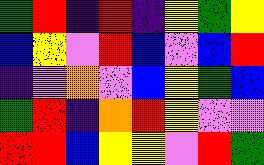[["green", "red", "indigo", "red", "indigo", "yellow", "green", "yellow"], ["blue", "yellow", "violet", "red", "blue", "violet", "blue", "red"], ["indigo", "violet", "orange", "violet", "blue", "yellow", "green", "blue"], ["green", "red", "indigo", "orange", "red", "yellow", "violet", "violet"], ["red", "red", "blue", "yellow", "yellow", "violet", "red", "green"]]